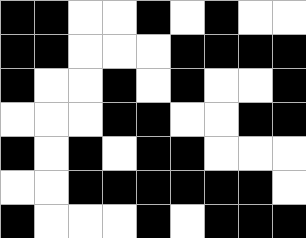[["black", "black", "white", "white", "black", "white", "black", "white", "white"], ["black", "black", "white", "white", "white", "black", "black", "black", "black"], ["black", "white", "white", "black", "white", "black", "white", "white", "black"], ["white", "white", "white", "black", "black", "white", "white", "black", "black"], ["black", "white", "black", "white", "black", "black", "white", "white", "white"], ["white", "white", "black", "black", "black", "black", "black", "black", "white"], ["black", "white", "white", "white", "black", "white", "black", "black", "black"]]